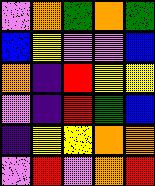[["violet", "orange", "green", "orange", "green"], ["blue", "yellow", "violet", "violet", "blue"], ["orange", "indigo", "red", "yellow", "yellow"], ["violet", "indigo", "red", "green", "blue"], ["indigo", "yellow", "yellow", "orange", "orange"], ["violet", "red", "violet", "orange", "red"]]